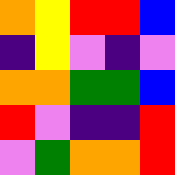[["orange", "yellow", "red", "red", "blue"], ["indigo", "yellow", "violet", "indigo", "violet"], ["orange", "orange", "green", "green", "blue"], ["red", "violet", "indigo", "indigo", "red"], ["violet", "green", "orange", "orange", "red"]]